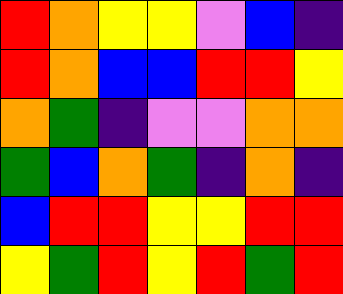[["red", "orange", "yellow", "yellow", "violet", "blue", "indigo"], ["red", "orange", "blue", "blue", "red", "red", "yellow"], ["orange", "green", "indigo", "violet", "violet", "orange", "orange"], ["green", "blue", "orange", "green", "indigo", "orange", "indigo"], ["blue", "red", "red", "yellow", "yellow", "red", "red"], ["yellow", "green", "red", "yellow", "red", "green", "red"]]